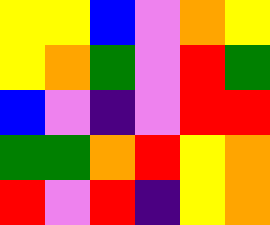[["yellow", "yellow", "blue", "violet", "orange", "yellow"], ["yellow", "orange", "green", "violet", "red", "green"], ["blue", "violet", "indigo", "violet", "red", "red"], ["green", "green", "orange", "red", "yellow", "orange"], ["red", "violet", "red", "indigo", "yellow", "orange"]]